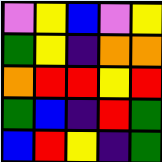[["violet", "yellow", "blue", "violet", "yellow"], ["green", "yellow", "indigo", "orange", "orange"], ["orange", "red", "red", "yellow", "red"], ["green", "blue", "indigo", "red", "green"], ["blue", "red", "yellow", "indigo", "green"]]